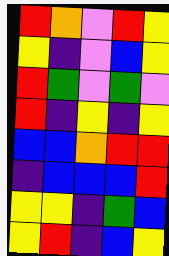[["red", "orange", "violet", "red", "yellow"], ["yellow", "indigo", "violet", "blue", "yellow"], ["red", "green", "violet", "green", "violet"], ["red", "indigo", "yellow", "indigo", "yellow"], ["blue", "blue", "orange", "red", "red"], ["indigo", "blue", "blue", "blue", "red"], ["yellow", "yellow", "indigo", "green", "blue"], ["yellow", "red", "indigo", "blue", "yellow"]]